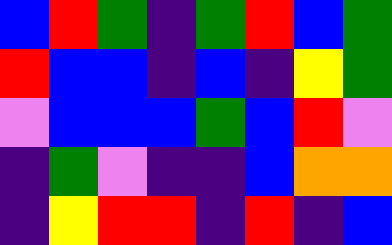[["blue", "red", "green", "indigo", "green", "red", "blue", "green"], ["red", "blue", "blue", "indigo", "blue", "indigo", "yellow", "green"], ["violet", "blue", "blue", "blue", "green", "blue", "red", "violet"], ["indigo", "green", "violet", "indigo", "indigo", "blue", "orange", "orange"], ["indigo", "yellow", "red", "red", "indigo", "red", "indigo", "blue"]]